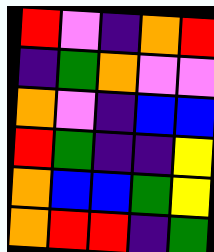[["red", "violet", "indigo", "orange", "red"], ["indigo", "green", "orange", "violet", "violet"], ["orange", "violet", "indigo", "blue", "blue"], ["red", "green", "indigo", "indigo", "yellow"], ["orange", "blue", "blue", "green", "yellow"], ["orange", "red", "red", "indigo", "green"]]